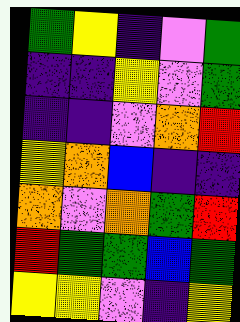[["green", "yellow", "indigo", "violet", "green"], ["indigo", "indigo", "yellow", "violet", "green"], ["indigo", "indigo", "violet", "orange", "red"], ["yellow", "orange", "blue", "indigo", "indigo"], ["orange", "violet", "orange", "green", "red"], ["red", "green", "green", "blue", "green"], ["yellow", "yellow", "violet", "indigo", "yellow"]]